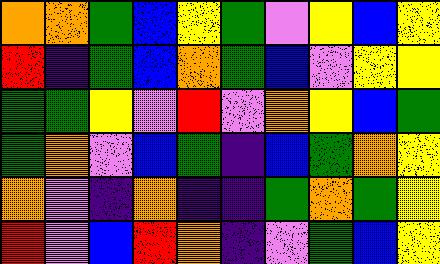[["orange", "orange", "green", "blue", "yellow", "green", "violet", "yellow", "blue", "yellow"], ["red", "indigo", "green", "blue", "orange", "green", "blue", "violet", "yellow", "yellow"], ["green", "green", "yellow", "violet", "red", "violet", "orange", "yellow", "blue", "green"], ["green", "orange", "violet", "blue", "green", "indigo", "blue", "green", "orange", "yellow"], ["orange", "violet", "indigo", "orange", "indigo", "indigo", "green", "orange", "green", "yellow"], ["red", "violet", "blue", "red", "orange", "indigo", "violet", "green", "blue", "yellow"]]